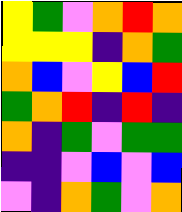[["yellow", "green", "violet", "orange", "red", "orange"], ["yellow", "yellow", "yellow", "indigo", "orange", "green"], ["orange", "blue", "violet", "yellow", "blue", "red"], ["green", "orange", "red", "indigo", "red", "indigo"], ["orange", "indigo", "green", "violet", "green", "green"], ["indigo", "indigo", "violet", "blue", "violet", "blue"], ["violet", "indigo", "orange", "green", "violet", "orange"]]